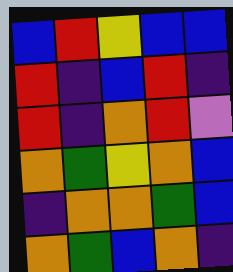[["blue", "red", "yellow", "blue", "blue"], ["red", "indigo", "blue", "red", "indigo"], ["red", "indigo", "orange", "red", "violet"], ["orange", "green", "yellow", "orange", "blue"], ["indigo", "orange", "orange", "green", "blue"], ["orange", "green", "blue", "orange", "indigo"]]